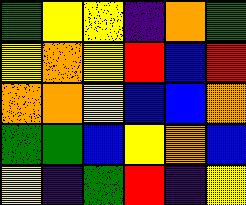[["green", "yellow", "yellow", "indigo", "orange", "green"], ["yellow", "orange", "yellow", "red", "blue", "red"], ["orange", "orange", "yellow", "blue", "blue", "orange"], ["green", "green", "blue", "yellow", "orange", "blue"], ["yellow", "indigo", "green", "red", "indigo", "yellow"]]